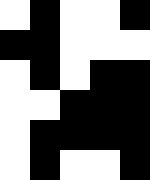[["white", "black", "white", "white", "black"], ["black", "black", "white", "white", "white"], ["white", "black", "white", "black", "black"], ["white", "white", "black", "black", "black"], ["white", "black", "black", "black", "black"], ["white", "black", "white", "white", "black"]]